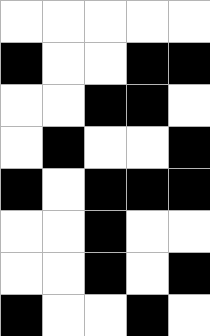[["white", "white", "white", "white", "white"], ["black", "white", "white", "black", "black"], ["white", "white", "black", "black", "white"], ["white", "black", "white", "white", "black"], ["black", "white", "black", "black", "black"], ["white", "white", "black", "white", "white"], ["white", "white", "black", "white", "black"], ["black", "white", "white", "black", "white"]]